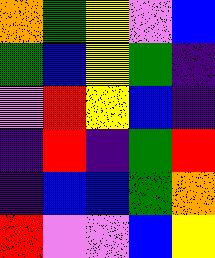[["orange", "green", "yellow", "violet", "blue"], ["green", "blue", "yellow", "green", "indigo"], ["violet", "red", "yellow", "blue", "indigo"], ["indigo", "red", "indigo", "green", "red"], ["indigo", "blue", "blue", "green", "orange"], ["red", "violet", "violet", "blue", "yellow"]]